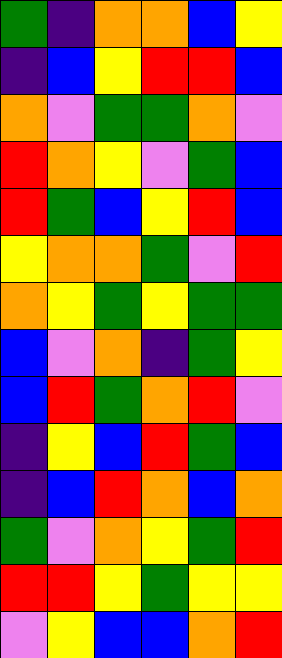[["green", "indigo", "orange", "orange", "blue", "yellow"], ["indigo", "blue", "yellow", "red", "red", "blue"], ["orange", "violet", "green", "green", "orange", "violet"], ["red", "orange", "yellow", "violet", "green", "blue"], ["red", "green", "blue", "yellow", "red", "blue"], ["yellow", "orange", "orange", "green", "violet", "red"], ["orange", "yellow", "green", "yellow", "green", "green"], ["blue", "violet", "orange", "indigo", "green", "yellow"], ["blue", "red", "green", "orange", "red", "violet"], ["indigo", "yellow", "blue", "red", "green", "blue"], ["indigo", "blue", "red", "orange", "blue", "orange"], ["green", "violet", "orange", "yellow", "green", "red"], ["red", "red", "yellow", "green", "yellow", "yellow"], ["violet", "yellow", "blue", "blue", "orange", "red"]]